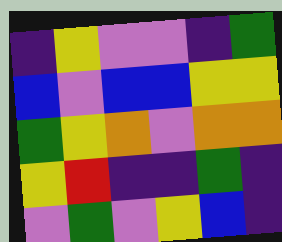[["indigo", "yellow", "violet", "violet", "indigo", "green"], ["blue", "violet", "blue", "blue", "yellow", "yellow"], ["green", "yellow", "orange", "violet", "orange", "orange"], ["yellow", "red", "indigo", "indigo", "green", "indigo"], ["violet", "green", "violet", "yellow", "blue", "indigo"]]